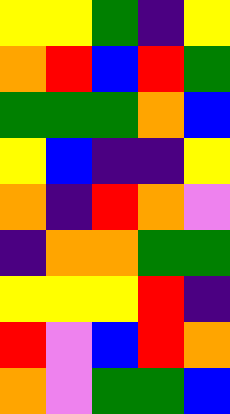[["yellow", "yellow", "green", "indigo", "yellow"], ["orange", "red", "blue", "red", "green"], ["green", "green", "green", "orange", "blue"], ["yellow", "blue", "indigo", "indigo", "yellow"], ["orange", "indigo", "red", "orange", "violet"], ["indigo", "orange", "orange", "green", "green"], ["yellow", "yellow", "yellow", "red", "indigo"], ["red", "violet", "blue", "red", "orange"], ["orange", "violet", "green", "green", "blue"]]